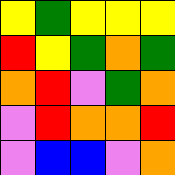[["yellow", "green", "yellow", "yellow", "yellow"], ["red", "yellow", "green", "orange", "green"], ["orange", "red", "violet", "green", "orange"], ["violet", "red", "orange", "orange", "red"], ["violet", "blue", "blue", "violet", "orange"]]